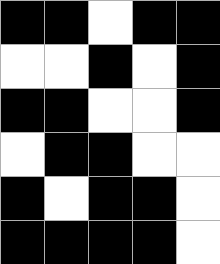[["black", "black", "white", "black", "black"], ["white", "white", "black", "white", "black"], ["black", "black", "white", "white", "black"], ["white", "black", "black", "white", "white"], ["black", "white", "black", "black", "white"], ["black", "black", "black", "black", "white"]]